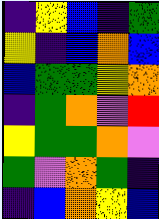[["indigo", "yellow", "blue", "indigo", "green"], ["yellow", "indigo", "blue", "orange", "blue"], ["blue", "green", "green", "yellow", "orange"], ["indigo", "green", "orange", "violet", "red"], ["yellow", "green", "green", "orange", "violet"], ["green", "violet", "orange", "green", "indigo"], ["indigo", "blue", "orange", "yellow", "blue"]]